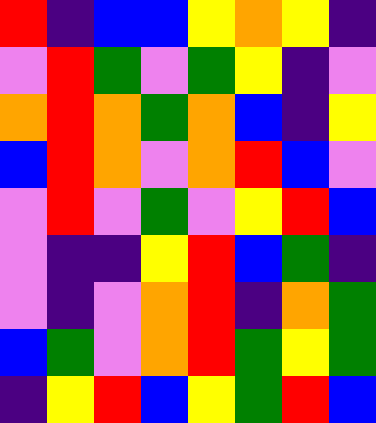[["red", "indigo", "blue", "blue", "yellow", "orange", "yellow", "indigo"], ["violet", "red", "green", "violet", "green", "yellow", "indigo", "violet"], ["orange", "red", "orange", "green", "orange", "blue", "indigo", "yellow"], ["blue", "red", "orange", "violet", "orange", "red", "blue", "violet"], ["violet", "red", "violet", "green", "violet", "yellow", "red", "blue"], ["violet", "indigo", "indigo", "yellow", "red", "blue", "green", "indigo"], ["violet", "indigo", "violet", "orange", "red", "indigo", "orange", "green"], ["blue", "green", "violet", "orange", "red", "green", "yellow", "green"], ["indigo", "yellow", "red", "blue", "yellow", "green", "red", "blue"]]